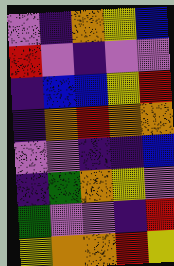[["violet", "indigo", "orange", "yellow", "blue"], ["red", "violet", "indigo", "violet", "violet"], ["indigo", "blue", "blue", "yellow", "red"], ["indigo", "orange", "red", "orange", "orange"], ["violet", "violet", "indigo", "indigo", "blue"], ["indigo", "green", "orange", "yellow", "violet"], ["green", "violet", "violet", "indigo", "red"], ["yellow", "orange", "orange", "red", "yellow"]]